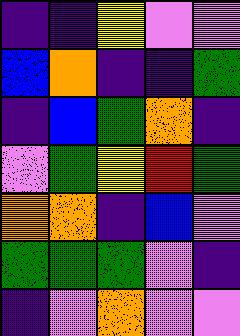[["indigo", "indigo", "yellow", "violet", "violet"], ["blue", "orange", "indigo", "indigo", "green"], ["indigo", "blue", "green", "orange", "indigo"], ["violet", "green", "yellow", "red", "green"], ["orange", "orange", "indigo", "blue", "violet"], ["green", "green", "green", "violet", "indigo"], ["indigo", "violet", "orange", "violet", "violet"]]